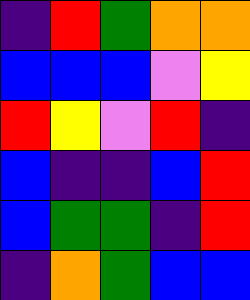[["indigo", "red", "green", "orange", "orange"], ["blue", "blue", "blue", "violet", "yellow"], ["red", "yellow", "violet", "red", "indigo"], ["blue", "indigo", "indigo", "blue", "red"], ["blue", "green", "green", "indigo", "red"], ["indigo", "orange", "green", "blue", "blue"]]